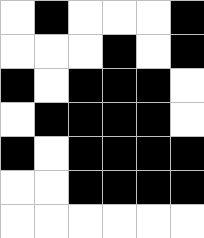[["white", "black", "white", "white", "white", "black"], ["white", "white", "white", "black", "white", "black"], ["black", "white", "black", "black", "black", "white"], ["white", "black", "black", "black", "black", "white"], ["black", "white", "black", "black", "black", "black"], ["white", "white", "black", "black", "black", "black"], ["white", "white", "white", "white", "white", "white"]]